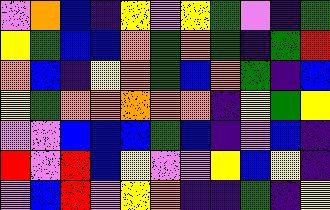[["violet", "orange", "blue", "indigo", "yellow", "violet", "yellow", "green", "violet", "indigo", "green"], ["yellow", "green", "blue", "blue", "orange", "green", "orange", "green", "indigo", "green", "red"], ["orange", "blue", "indigo", "yellow", "orange", "green", "blue", "orange", "green", "indigo", "blue"], ["yellow", "green", "orange", "orange", "orange", "orange", "orange", "indigo", "yellow", "green", "yellow"], ["violet", "violet", "blue", "blue", "blue", "green", "blue", "indigo", "violet", "blue", "indigo"], ["red", "violet", "red", "blue", "yellow", "violet", "violet", "yellow", "blue", "yellow", "indigo"], ["violet", "blue", "red", "violet", "yellow", "orange", "indigo", "indigo", "green", "indigo", "yellow"]]